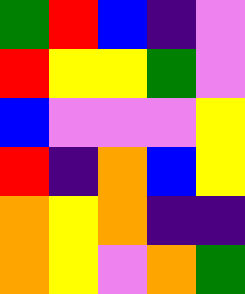[["green", "red", "blue", "indigo", "violet"], ["red", "yellow", "yellow", "green", "violet"], ["blue", "violet", "violet", "violet", "yellow"], ["red", "indigo", "orange", "blue", "yellow"], ["orange", "yellow", "orange", "indigo", "indigo"], ["orange", "yellow", "violet", "orange", "green"]]